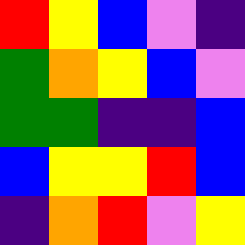[["red", "yellow", "blue", "violet", "indigo"], ["green", "orange", "yellow", "blue", "violet"], ["green", "green", "indigo", "indigo", "blue"], ["blue", "yellow", "yellow", "red", "blue"], ["indigo", "orange", "red", "violet", "yellow"]]